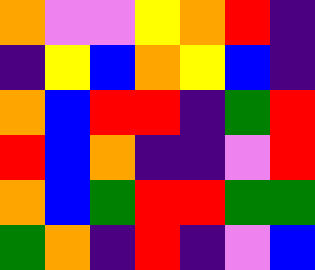[["orange", "violet", "violet", "yellow", "orange", "red", "indigo"], ["indigo", "yellow", "blue", "orange", "yellow", "blue", "indigo"], ["orange", "blue", "red", "red", "indigo", "green", "red"], ["red", "blue", "orange", "indigo", "indigo", "violet", "red"], ["orange", "blue", "green", "red", "red", "green", "green"], ["green", "orange", "indigo", "red", "indigo", "violet", "blue"]]